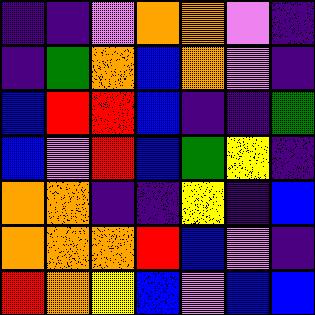[["indigo", "indigo", "violet", "orange", "orange", "violet", "indigo"], ["indigo", "green", "orange", "blue", "orange", "violet", "indigo"], ["blue", "red", "red", "blue", "indigo", "indigo", "green"], ["blue", "violet", "red", "blue", "green", "yellow", "indigo"], ["orange", "orange", "indigo", "indigo", "yellow", "indigo", "blue"], ["orange", "orange", "orange", "red", "blue", "violet", "indigo"], ["red", "orange", "yellow", "blue", "violet", "blue", "blue"]]